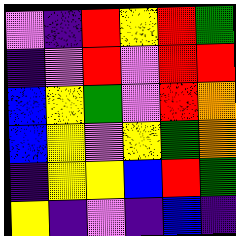[["violet", "indigo", "red", "yellow", "red", "green"], ["indigo", "violet", "red", "violet", "red", "red"], ["blue", "yellow", "green", "violet", "red", "orange"], ["blue", "yellow", "violet", "yellow", "green", "orange"], ["indigo", "yellow", "yellow", "blue", "red", "green"], ["yellow", "indigo", "violet", "indigo", "blue", "indigo"]]